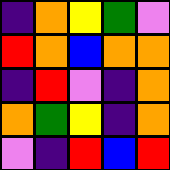[["indigo", "orange", "yellow", "green", "violet"], ["red", "orange", "blue", "orange", "orange"], ["indigo", "red", "violet", "indigo", "orange"], ["orange", "green", "yellow", "indigo", "orange"], ["violet", "indigo", "red", "blue", "red"]]